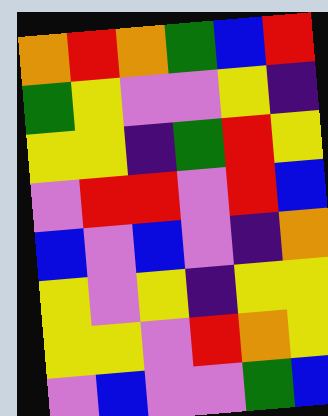[["orange", "red", "orange", "green", "blue", "red"], ["green", "yellow", "violet", "violet", "yellow", "indigo"], ["yellow", "yellow", "indigo", "green", "red", "yellow"], ["violet", "red", "red", "violet", "red", "blue"], ["blue", "violet", "blue", "violet", "indigo", "orange"], ["yellow", "violet", "yellow", "indigo", "yellow", "yellow"], ["yellow", "yellow", "violet", "red", "orange", "yellow"], ["violet", "blue", "violet", "violet", "green", "blue"]]